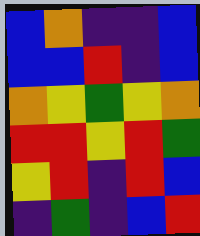[["blue", "orange", "indigo", "indigo", "blue"], ["blue", "blue", "red", "indigo", "blue"], ["orange", "yellow", "green", "yellow", "orange"], ["red", "red", "yellow", "red", "green"], ["yellow", "red", "indigo", "red", "blue"], ["indigo", "green", "indigo", "blue", "red"]]